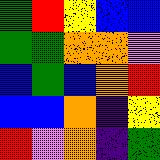[["green", "red", "yellow", "blue", "blue"], ["green", "green", "orange", "orange", "violet"], ["blue", "green", "blue", "orange", "red"], ["blue", "blue", "orange", "indigo", "yellow"], ["red", "violet", "orange", "indigo", "green"]]